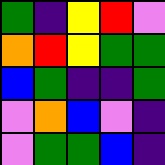[["green", "indigo", "yellow", "red", "violet"], ["orange", "red", "yellow", "green", "green"], ["blue", "green", "indigo", "indigo", "green"], ["violet", "orange", "blue", "violet", "indigo"], ["violet", "green", "green", "blue", "indigo"]]